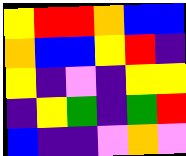[["yellow", "red", "red", "orange", "blue", "blue"], ["orange", "blue", "blue", "yellow", "red", "indigo"], ["yellow", "indigo", "violet", "indigo", "yellow", "yellow"], ["indigo", "yellow", "green", "indigo", "green", "red"], ["blue", "indigo", "indigo", "violet", "orange", "violet"]]